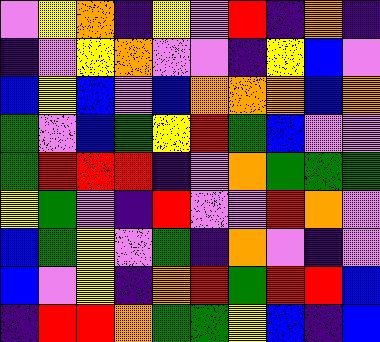[["violet", "yellow", "orange", "indigo", "yellow", "violet", "red", "indigo", "orange", "indigo"], ["indigo", "violet", "yellow", "orange", "violet", "violet", "indigo", "yellow", "blue", "violet"], ["blue", "yellow", "blue", "violet", "blue", "orange", "orange", "orange", "blue", "orange"], ["green", "violet", "blue", "green", "yellow", "red", "green", "blue", "violet", "violet"], ["green", "red", "red", "red", "indigo", "violet", "orange", "green", "green", "green"], ["yellow", "green", "violet", "indigo", "red", "violet", "violet", "red", "orange", "violet"], ["blue", "green", "yellow", "violet", "green", "indigo", "orange", "violet", "indigo", "violet"], ["blue", "violet", "yellow", "indigo", "orange", "red", "green", "red", "red", "blue"], ["indigo", "red", "red", "orange", "green", "green", "yellow", "blue", "indigo", "blue"]]